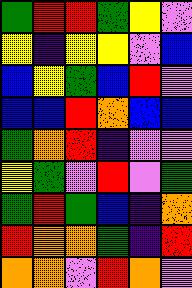[["green", "red", "red", "green", "yellow", "violet"], ["yellow", "indigo", "yellow", "yellow", "violet", "blue"], ["blue", "yellow", "green", "blue", "red", "violet"], ["blue", "blue", "red", "orange", "blue", "blue"], ["green", "orange", "red", "indigo", "violet", "violet"], ["yellow", "green", "violet", "red", "violet", "green"], ["green", "red", "green", "blue", "indigo", "orange"], ["red", "orange", "orange", "green", "indigo", "red"], ["orange", "orange", "violet", "red", "orange", "violet"]]